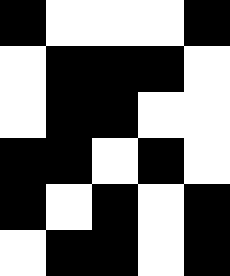[["black", "white", "white", "white", "black"], ["white", "black", "black", "black", "white"], ["white", "black", "black", "white", "white"], ["black", "black", "white", "black", "white"], ["black", "white", "black", "white", "black"], ["white", "black", "black", "white", "black"]]